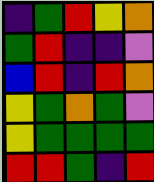[["indigo", "green", "red", "yellow", "orange"], ["green", "red", "indigo", "indigo", "violet"], ["blue", "red", "indigo", "red", "orange"], ["yellow", "green", "orange", "green", "violet"], ["yellow", "green", "green", "green", "green"], ["red", "red", "green", "indigo", "red"]]